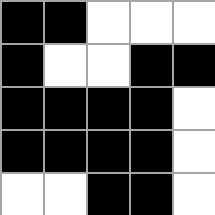[["black", "black", "white", "white", "white"], ["black", "white", "white", "black", "black"], ["black", "black", "black", "black", "white"], ["black", "black", "black", "black", "white"], ["white", "white", "black", "black", "white"]]